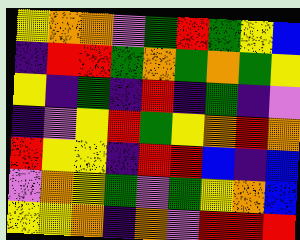[["yellow", "orange", "orange", "violet", "green", "red", "green", "yellow", "blue"], ["indigo", "red", "red", "green", "orange", "green", "orange", "green", "yellow"], ["yellow", "indigo", "green", "indigo", "red", "indigo", "green", "indigo", "violet"], ["indigo", "violet", "yellow", "red", "green", "yellow", "orange", "red", "orange"], ["red", "yellow", "yellow", "indigo", "red", "red", "blue", "indigo", "blue"], ["violet", "orange", "yellow", "green", "violet", "green", "yellow", "orange", "blue"], ["yellow", "yellow", "orange", "indigo", "orange", "violet", "red", "red", "red"]]